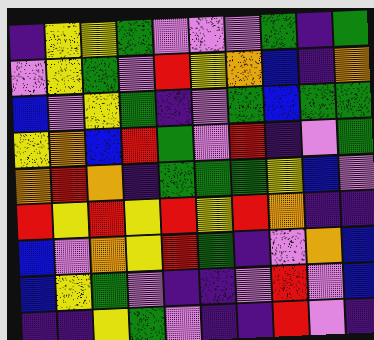[["indigo", "yellow", "yellow", "green", "violet", "violet", "violet", "green", "indigo", "green"], ["violet", "yellow", "green", "violet", "red", "yellow", "orange", "blue", "indigo", "orange"], ["blue", "violet", "yellow", "green", "indigo", "violet", "green", "blue", "green", "green"], ["yellow", "orange", "blue", "red", "green", "violet", "red", "indigo", "violet", "green"], ["orange", "red", "orange", "indigo", "green", "green", "green", "yellow", "blue", "violet"], ["red", "yellow", "red", "yellow", "red", "yellow", "red", "orange", "indigo", "indigo"], ["blue", "violet", "orange", "yellow", "red", "green", "indigo", "violet", "orange", "blue"], ["blue", "yellow", "green", "violet", "indigo", "indigo", "violet", "red", "violet", "blue"], ["indigo", "indigo", "yellow", "green", "violet", "indigo", "indigo", "red", "violet", "indigo"]]